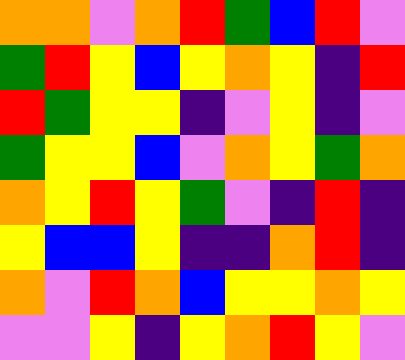[["orange", "orange", "violet", "orange", "red", "green", "blue", "red", "violet"], ["green", "red", "yellow", "blue", "yellow", "orange", "yellow", "indigo", "red"], ["red", "green", "yellow", "yellow", "indigo", "violet", "yellow", "indigo", "violet"], ["green", "yellow", "yellow", "blue", "violet", "orange", "yellow", "green", "orange"], ["orange", "yellow", "red", "yellow", "green", "violet", "indigo", "red", "indigo"], ["yellow", "blue", "blue", "yellow", "indigo", "indigo", "orange", "red", "indigo"], ["orange", "violet", "red", "orange", "blue", "yellow", "yellow", "orange", "yellow"], ["violet", "violet", "yellow", "indigo", "yellow", "orange", "red", "yellow", "violet"]]